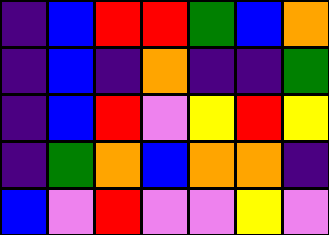[["indigo", "blue", "red", "red", "green", "blue", "orange"], ["indigo", "blue", "indigo", "orange", "indigo", "indigo", "green"], ["indigo", "blue", "red", "violet", "yellow", "red", "yellow"], ["indigo", "green", "orange", "blue", "orange", "orange", "indigo"], ["blue", "violet", "red", "violet", "violet", "yellow", "violet"]]